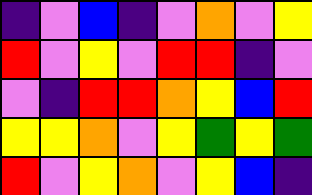[["indigo", "violet", "blue", "indigo", "violet", "orange", "violet", "yellow"], ["red", "violet", "yellow", "violet", "red", "red", "indigo", "violet"], ["violet", "indigo", "red", "red", "orange", "yellow", "blue", "red"], ["yellow", "yellow", "orange", "violet", "yellow", "green", "yellow", "green"], ["red", "violet", "yellow", "orange", "violet", "yellow", "blue", "indigo"]]